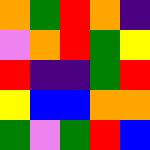[["orange", "green", "red", "orange", "indigo"], ["violet", "orange", "red", "green", "yellow"], ["red", "indigo", "indigo", "green", "red"], ["yellow", "blue", "blue", "orange", "orange"], ["green", "violet", "green", "red", "blue"]]